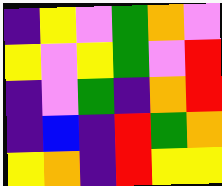[["indigo", "yellow", "violet", "green", "orange", "violet"], ["yellow", "violet", "yellow", "green", "violet", "red"], ["indigo", "violet", "green", "indigo", "orange", "red"], ["indigo", "blue", "indigo", "red", "green", "orange"], ["yellow", "orange", "indigo", "red", "yellow", "yellow"]]